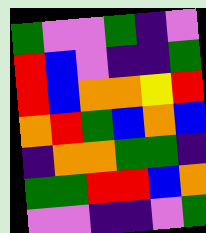[["green", "violet", "violet", "green", "indigo", "violet"], ["red", "blue", "violet", "indigo", "indigo", "green"], ["red", "blue", "orange", "orange", "yellow", "red"], ["orange", "red", "green", "blue", "orange", "blue"], ["indigo", "orange", "orange", "green", "green", "indigo"], ["green", "green", "red", "red", "blue", "orange"], ["violet", "violet", "indigo", "indigo", "violet", "green"]]